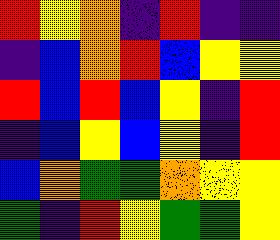[["red", "yellow", "orange", "indigo", "red", "indigo", "indigo"], ["indigo", "blue", "orange", "red", "blue", "yellow", "yellow"], ["red", "blue", "red", "blue", "yellow", "indigo", "red"], ["indigo", "blue", "yellow", "blue", "yellow", "indigo", "red"], ["blue", "orange", "green", "green", "orange", "yellow", "yellow"], ["green", "indigo", "red", "yellow", "green", "green", "yellow"]]